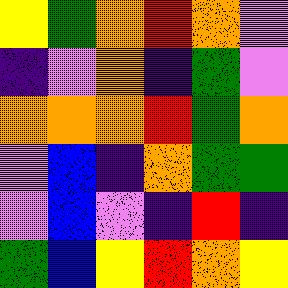[["yellow", "green", "orange", "red", "orange", "violet"], ["indigo", "violet", "orange", "indigo", "green", "violet"], ["orange", "orange", "orange", "red", "green", "orange"], ["violet", "blue", "indigo", "orange", "green", "green"], ["violet", "blue", "violet", "indigo", "red", "indigo"], ["green", "blue", "yellow", "red", "orange", "yellow"]]